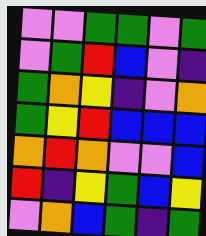[["violet", "violet", "green", "green", "violet", "green"], ["violet", "green", "red", "blue", "violet", "indigo"], ["green", "orange", "yellow", "indigo", "violet", "orange"], ["green", "yellow", "red", "blue", "blue", "blue"], ["orange", "red", "orange", "violet", "violet", "blue"], ["red", "indigo", "yellow", "green", "blue", "yellow"], ["violet", "orange", "blue", "green", "indigo", "green"]]